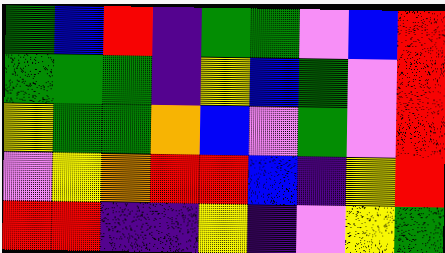[["green", "blue", "red", "indigo", "green", "green", "violet", "blue", "red"], ["green", "green", "green", "indigo", "yellow", "blue", "green", "violet", "red"], ["yellow", "green", "green", "orange", "blue", "violet", "green", "violet", "red"], ["violet", "yellow", "orange", "red", "red", "blue", "indigo", "yellow", "red"], ["red", "red", "indigo", "indigo", "yellow", "indigo", "violet", "yellow", "green"]]